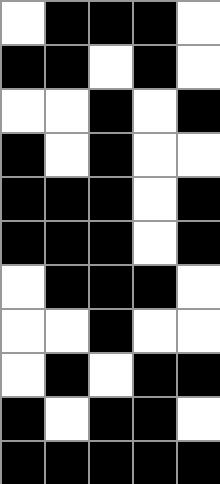[["white", "black", "black", "black", "white"], ["black", "black", "white", "black", "white"], ["white", "white", "black", "white", "black"], ["black", "white", "black", "white", "white"], ["black", "black", "black", "white", "black"], ["black", "black", "black", "white", "black"], ["white", "black", "black", "black", "white"], ["white", "white", "black", "white", "white"], ["white", "black", "white", "black", "black"], ["black", "white", "black", "black", "white"], ["black", "black", "black", "black", "black"]]